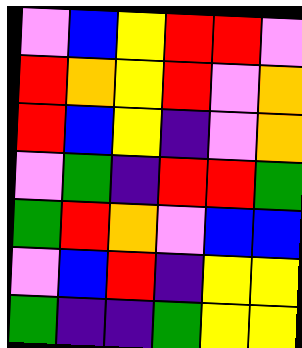[["violet", "blue", "yellow", "red", "red", "violet"], ["red", "orange", "yellow", "red", "violet", "orange"], ["red", "blue", "yellow", "indigo", "violet", "orange"], ["violet", "green", "indigo", "red", "red", "green"], ["green", "red", "orange", "violet", "blue", "blue"], ["violet", "blue", "red", "indigo", "yellow", "yellow"], ["green", "indigo", "indigo", "green", "yellow", "yellow"]]